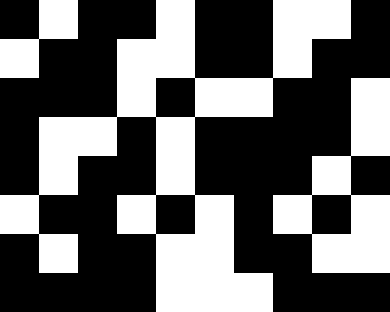[["black", "white", "black", "black", "white", "black", "black", "white", "white", "black"], ["white", "black", "black", "white", "white", "black", "black", "white", "black", "black"], ["black", "black", "black", "white", "black", "white", "white", "black", "black", "white"], ["black", "white", "white", "black", "white", "black", "black", "black", "black", "white"], ["black", "white", "black", "black", "white", "black", "black", "black", "white", "black"], ["white", "black", "black", "white", "black", "white", "black", "white", "black", "white"], ["black", "white", "black", "black", "white", "white", "black", "black", "white", "white"], ["black", "black", "black", "black", "white", "white", "white", "black", "black", "black"]]